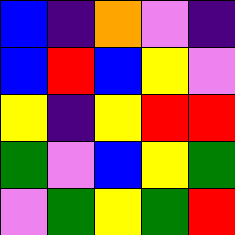[["blue", "indigo", "orange", "violet", "indigo"], ["blue", "red", "blue", "yellow", "violet"], ["yellow", "indigo", "yellow", "red", "red"], ["green", "violet", "blue", "yellow", "green"], ["violet", "green", "yellow", "green", "red"]]